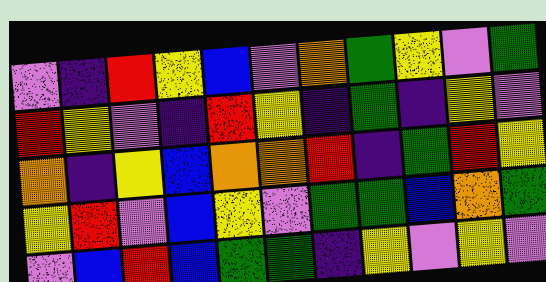[["violet", "indigo", "red", "yellow", "blue", "violet", "orange", "green", "yellow", "violet", "green"], ["red", "yellow", "violet", "indigo", "red", "yellow", "indigo", "green", "indigo", "yellow", "violet"], ["orange", "indigo", "yellow", "blue", "orange", "orange", "red", "indigo", "green", "red", "yellow"], ["yellow", "red", "violet", "blue", "yellow", "violet", "green", "green", "blue", "orange", "green"], ["violet", "blue", "red", "blue", "green", "green", "indigo", "yellow", "violet", "yellow", "violet"]]